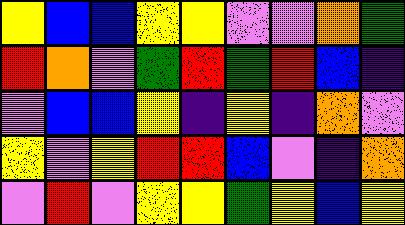[["yellow", "blue", "blue", "yellow", "yellow", "violet", "violet", "orange", "green"], ["red", "orange", "violet", "green", "red", "green", "red", "blue", "indigo"], ["violet", "blue", "blue", "yellow", "indigo", "yellow", "indigo", "orange", "violet"], ["yellow", "violet", "yellow", "red", "red", "blue", "violet", "indigo", "orange"], ["violet", "red", "violet", "yellow", "yellow", "green", "yellow", "blue", "yellow"]]